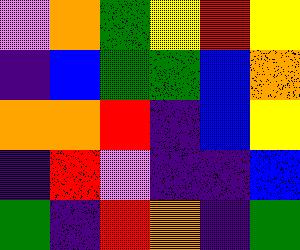[["violet", "orange", "green", "yellow", "red", "yellow"], ["indigo", "blue", "green", "green", "blue", "orange"], ["orange", "orange", "red", "indigo", "blue", "yellow"], ["indigo", "red", "violet", "indigo", "indigo", "blue"], ["green", "indigo", "red", "orange", "indigo", "green"]]